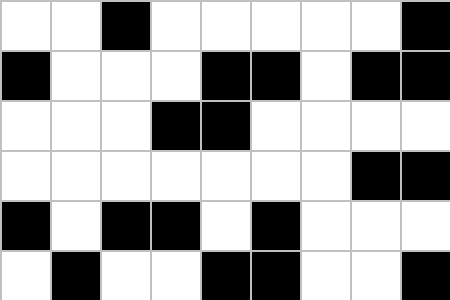[["white", "white", "black", "white", "white", "white", "white", "white", "black"], ["black", "white", "white", "white", "black", "black", "white", "black", "black"], ["white", "white", "white", "black", "black", "white", "white", "white", "white"], ["white", "white", "white", "white", "white", "white", "white", "black", "black"], ["black", "white", "black", "black", "white", "black", "white", "white", "white"], ["white", "black", "white", "white", "black", "black", "white", "white", "black"]]